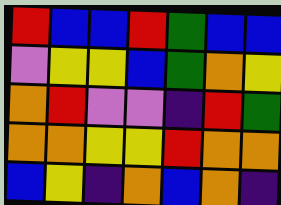[["red", "blue", "blue", "red", "green", "blue", "blue"], ["violet", "yellow", "yellow", "blue", "green", "orange", "yellow"], ["orange", "red", "violet", "violet", "indigo", "red", "green"], ["orange", "orange", "yellow", "yellow", "red", "orange", "orange"], ["blue", "yellow", "indigo", "orange", "blue", "orange", "indigo"]]